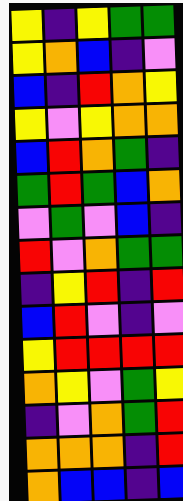[["yellow", "indigo", "yellow", "green", "green"], ["yellow", "orange", "blue", "indigo", "violet"], ["blue", "indigo", "red", "orange", "yellow"], ["yellow", "violet", "yellow", "orange", "orange"], ["blue", "red", "orange", "green", "indigo"], ["green", "red", "green", "blue", "orange"], ["violet", "green", "violet", "blue", "indigo"], ["red", "violet", "orange", "green", "green"], ["indigo", "yellow", "red", "indigo", "red"], ["blue", "red", "violet", "indigo", "violet"], ["yellow", "red", "red", "red", "red"], ["orange", "yellow", "violet", "green", "yellow"], ["indigo", "violet", "orange", "green", "red"], ["orange", "orange", "orange", "indigo", "red"], ["orange", "blue", "blue", "indigo", "blue"]]